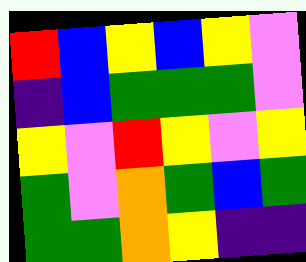[["red", "blue", "yellow", "blue", "yellow", "violet"], ["indigo", "blue", "green", "green", "green", "violet"], ["yellow", "violet", "red", "yellow", "violet", "yellow"], ["green", "violet", "orange", "green", "blue", "green"], ["green", "green", "orange", "yellow", "indigo", "indigo"]]